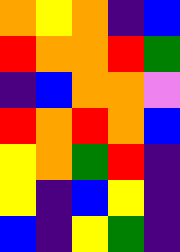[["orange", "yellow", "orange", "indigo", "blue"], ["red", "orange", "orange", "red", "green"], ["indigo", "blue", "orange", "orange", "violet"], ["red", "orange", "red", "orange", "blue"], ["yellow", "orange", "green", "red", "indigo"], ["yellow", "indigo", "blue", "yellow", "indigo"], ["blue", "indigo", "yellow", "green", "indigo"]]